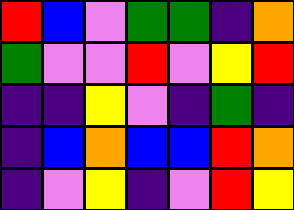[["red", "blue", "violet", "green", "green", "indigo", "orange"], ["green", "violet", "violet", "red", "violet", "yellow", "red"], ["indigo", "indigo", "yellow", "violet", "indigo", "green", "indigo"], ["indigo", "blue", "orange", "blue", "blue", "red", "orange"], ["indigo", "violet", "yellow", "indigo", "violet", "red", "yellow"]]